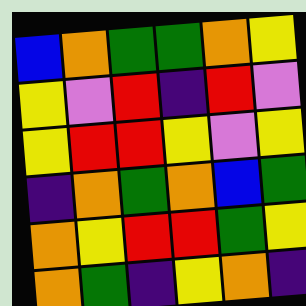[["blue", "orange", "green", "green", "orange", "yellow"], ["yellow", "violet", "red", "indigo", "red", "violet"], ["yellow", "red", "red", "yellow", "violet", "yellow"], ["indigo", "orange", "green", "orange", "blue", "green"], ["orange", "yellow", "red", "red", "green", "yellow"], ["orange", "green", "indigo", "yellow", "orange", "indigo"]]